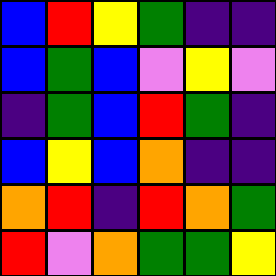[["blue", "red", "yellow", "green", "indigo", "indigo"], ["blue", "green", "blue", "violet", "yellow", "violet"], ["indigo", "green", "blue", "red", "green", "indigo"], ["blue", "yellow", "blue", "orange", "indigo", "indigo"], ["orange", "red", "indigo", "red", "orange", "green"], ["red", "violet", "orange", "green", "green", "yellow"]]